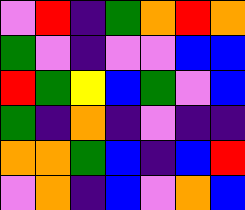[["violet", "red", "indigo", "green", "orange", "red", "orange"], ["green", "violet", "indigo", "violet", "violet", "blue", "blue"], ["red", "green", "yellow", "blue", "green", "violet", "blue"], ["green", "indigo", "orange", "indigo", "violet", "indigo", "indigo"], ["orange", "orange", "green", "blue", "indigo", "blue", "red"], ["violet", "orange", "indigo", "blue", "violet", "orange", "blue"]]